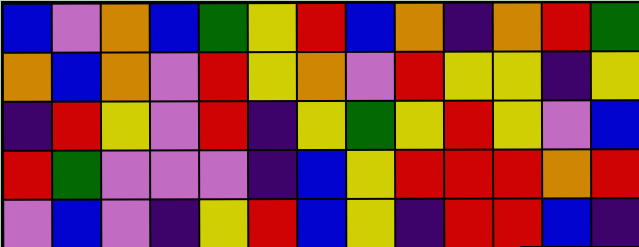[["blue", "violet", "orange", "blue", "green", "yellow", "red", "blue", "orange", "indigo", "orange", "red", "green"], ["orange", "blue", "orange", "violet", "red", "yellow", "orange", "violet", "red", "yellow", "yellow", "indigo", "yellow"], ["indigo", "red", "yellow", "violet", "red", "indigo", "yellow", "green", "yellow", "red", "yellow", "violet", "blue"], ["red", "green", "violet", "violet", "violet", "indigo", "blue", "yellow", "red", "red", "red", "orange", "red"], ["violet", "blue", "violet", "indigo", "yellow", "red", "blue", "yellow", "indigo", "red", "red", "blue", "indigo"]]